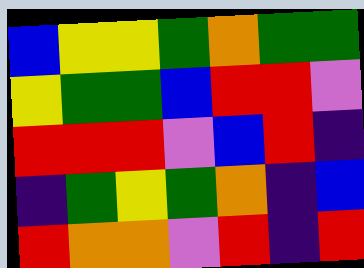[["blue", "yellow", "yellow", "green", "orange", "green", "green"], ["yellow", "green", "green", "blue", "red", "red", "violet"], ["red", "red", "red", "violet", "blue", "red", "indigo"], ["indigo", "green", "yellow", "green", "orange", "indigo", "blue"], ["red", "orange", "orange", "violet", "red", "indigo", "red"]]